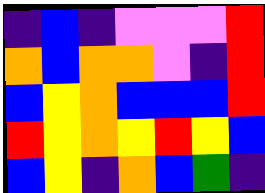[["indigo", "blue", "indigo", "violet", "violet", "violet", "red"], ["orange", "blue", "orange", "orange", "violet", "indigo", "red"], ["blue", "yellow", "orange", "blue", "blue", "blue", "red"], ["red", "yellow", "orange", "yellow", "red", "yellow", "blue"], ["blue", "yellow", "indigo", "orange", "blue", "green", "indigo"]]